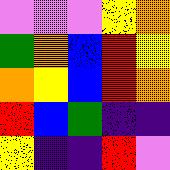[["violet", "violet", "violet", "yellow", "orange"], ["green", "orange", "blue", "red", "yellow"], ["orange", "yellow", "blue", "red", "orange"], ["red", "blue", "green", "indigo", "indigo"], ["yellow", "indigo", "indigo", "red", "violet"]]